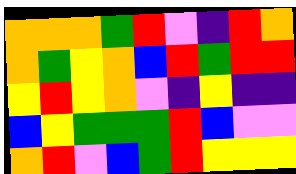[["orange", "orange", "orange", "green", "red", "violet", "indigo", "red", "orange"], ["orange", "green", "yellow", "orange", "blue", "red", "green", "red", "red"], ["yellow", "red", "yellow", "orange", "violet", "indigo", "yellow", "indigo", "indigo"], ["blue", "yellow", "green", "green", "green", "red", "blue", "violet", "violet"], ["orange", "red", "violet", "blue", "green", "red", "yellow", "yellow", "yellow"]]